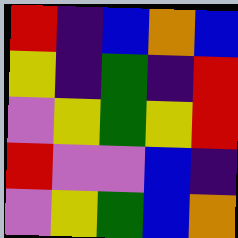[["red", "indigo", "blue", "orange", "blue"], ["yellow", "indigo", "green", "indigo", "red"], ["violet", "yellow", "green", "yellow", "red"], ["red", "violet", "violet", "blue", "indigo"], ["violet", "yellow", "green", "blue", "orange"]]